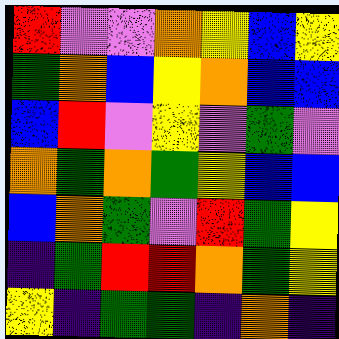[["red", "violet", "violet", "orange", "yellow", "blue", "yellow"], ["green", "orange", "blue", "yellow", "orange", "blue", "blue"], ["blue", "red", "violet", "yellow", "violet", "green", "violet"], ["orange", "green", "orange", "green", "yellow", "blue", "blue"], ["blue", "orange", "green", "violet", "red", "green", "yellow"], ["indigo", "green", "red", "red", "orange", "green", "yellow"], ["yellow", "indigo", "green", "green", "indigo", "orange", "indigo"]]